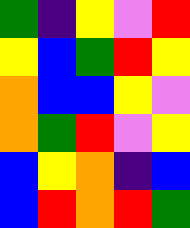[["green", "indigo", "yellow", "violet", "red"], ["yellow", "blue", "green", "red", "yellow"], ["orange", "blue", "blue", "yellow", "violet"], ["orange", "green", "red", "violet", "yellow"], ["blue", "yellow", "orange", "indigo", "blue"], ["blue", "red", "orange", "red", "green"]]